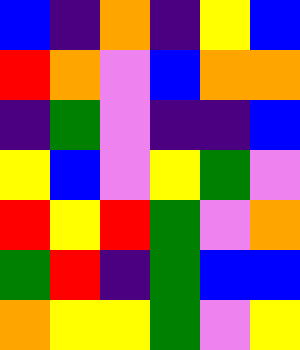[["blue", "indigo", "orange", "indigo", "yellow", "blue"], ["red", "orange", "violet", "blue", "orange", "orange"], ["indigo", "green", "violet", "indigo", "indigo", "blue"], ["yellow", "blue", "violet", "yellow", "green", "violet"], ["red", "yellow", "red", "green", "violet", "orange"], ["green", "red", "indigo", "green", "blue", "blue"], ["orange", "yellow", "yellow", "green", "violet", "yellow"]]